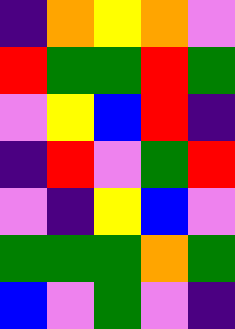[["indigo", "orange", "yellow", "orange", "violet"], ["red", "green", "green", "red", "green"], ["violet", "yellow", "blue", "red", "indigo"], ["indigo", "red", "violet", "green", "red"], ["violet", "indigo", "yellow", "blue", "violet"], ["green", "green", "green", "orange", "green"], ["blue", "violet", "green", "violet", "indigo"]]